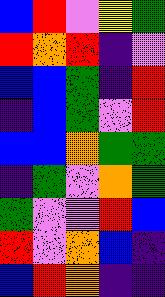[["blue", "red", "violet", "yellow", "green"], ["red", "orange", "red", "indigo", "violet"], ["blue", "blue", "green", "indigo", "red"], ["indigo", "blue", "green", "violet", "red"], ["blue", "blue", "orange", "green", "green"], ["indigo", "green", "violet", "orange", "green"], ["green", "violet", "violet", "red", "blue"], ["red", "violet", "orange", "blue", "indigo"], ["blue", "red", "orange", "indigo", "indigo"]]